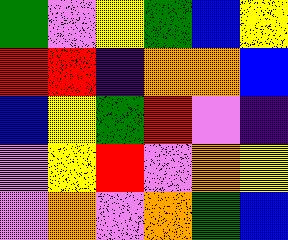[["green", "violet", "yellow", "green", "blue", "yellow"], ["red", "red", "indigo", "orange", "orange", "blue"], ["blue", "yellow", "green", "red", "violet", "indigo"], ["violet", "yellow", "red", "violet", "orange", "yellow"], ["violet", "orange", "violet", "orange", "green", "blue"]]